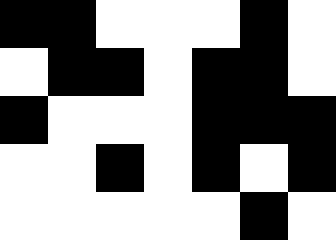[["black", "black", "white", "white", "white", "black", "white"], ["white", "black", "black", "white", "black", "black", "white"], ["black", "white", "white", "white", "black", "black", "black"], ["white", "white", "black", "white", "black", "white", "black"], ["white", "white", "white", "white", "white", "black", "white"]]